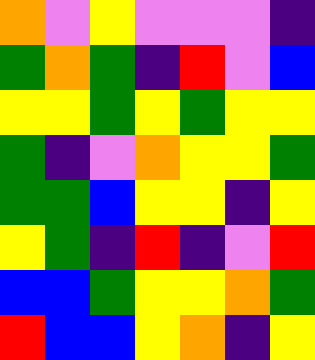[["orange", "violet", "yellow", "violet", "violet", "violet", "indigo"], ["green", "orange", "green", "indigo", "red", "violet", "blue"], ["yellow", "yellow", "green", "yellow", "green", "yellow", "yellow"], ["green", "indigo", "violet", "orange", "yellow", "yellow", "green"], ["green", "green", "blue", "yellow", "yellow", "indigo", "yellow"], ["yellow", "green", "indigo", "red", "indigo", "violet", "red"], ["blue", "blue", "green", "yellow", "yellow", "orange", "green"], ["red", "blue", "blue", "yellow", "orange", "indigo", "yellow"]]